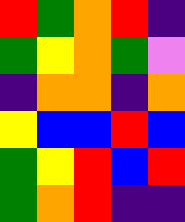[["red", "green", "orange", "red", "indigo"], ["green", "yellow", "orange", "green", "violet"], ["indigo", "orange", "orange", "indigo", "orange"], ["yellow", "blue", "blue", "red", "blue"], ["green", "yellow", "red", "blue", "red"], ["green", "orange", "red", "indigo", "indigo"]]